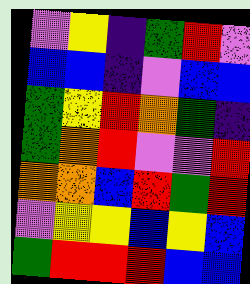[["violet", "yellow", "indigo", "green", "red", "violet"], ["blue", "blue", "indigo", "violet", "blue", "blue"], ["green", "yellow", "red", "orange", "green", "indigo"], ["green", "orange", "red", "violet", "violet", "red"], ["orange", "orange", "blue", "red", "green", "red"], ["violet", "yellow", "yellow", "blue", "yellow", "blue"], ["green", "red", "red", "red", "blue", "blue"]]